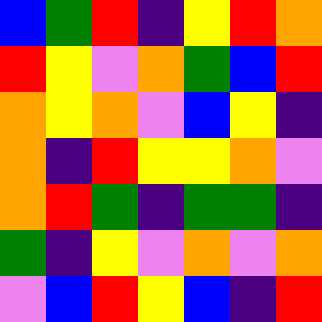[["blue", "green", "red", "indigo", "yellow", "red", "orange"], ["red", "yellow", "violet", "orange", "green", "blue", "red"], ["orange", "yellow", "orange", "violet", "blue", "yellow", "indigo"], ["orange", "indigo", "red", "yellow", "yellow", "orange", "violet"], ["orange", "red", "green", "indigo", "green", "green", "indigo"], ["green", "indigo", "yellow", "violet", "orange", "violet", "orange"], ["violet", "blue", "red", "yellow", "blue", "indigo", "red"]]